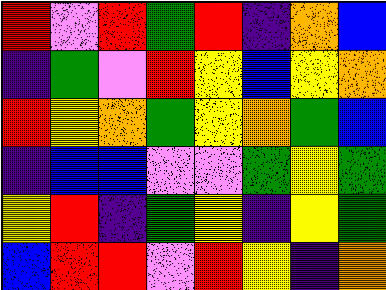[["red", "violet", "red", "green", "red", "indigo", "orange", "blue"], ["indigo", "green", "violet", "red", "yellow", "blue", "yellow", "orange"], ["red", "yellow", "orange", "green", "yellow", "orange", "green", "blue"], ["indigo", "blue", "blue", "violet", "violet", "green", "yellow", "green"], ["yellow", "red", "indigo", "green", "yellow", "indigo", "yellow", "green"], ["blue", "red", "red", "violet", "red", "yellow", "indigo", "orange"]]